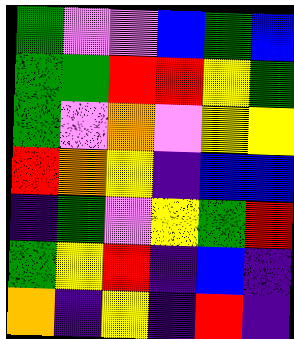[["green", "violet", "violet", "blue", "green", "blue"], ["green", "green", "red", "red", "yellow", "green"], ["green", "violet", "orange", "violet", "yellow", "yellow"], ["red", "orange", "yellow", "indigo", "blue", "blue"], ["indigo", "green", "violet", "yellow", "green", "red"], ["green", "yellow", "red", "indigo", "blue", "indigo"], ["orange", "indigo", "yellow", "indigo", "red", "indigo"]]